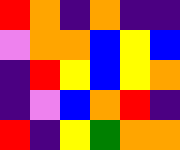[["red", "orange", "indigo", "orange", "indigo", "indigo"], ["violet", "orange", "orange", "blue", "yellow", "blue"], ["indigo", "red", "yellow", "blue", "yellow", "orange"], ["indigo", "violet", "blue", "orange", "red", "indigo"], ["red", "indigo", "yellow", "green", "orange", "orange"]]